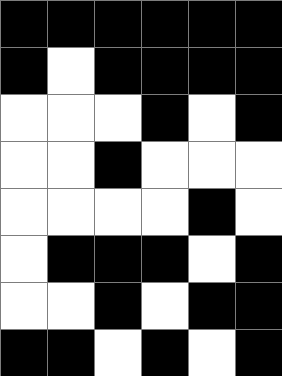[["black", "black", "black", "black", "black", "black"], ["black", "white", "black", "black", "black", "black"], ["white", "white", "white", "black", "white", "black"], ["white", "white", "black", "white", "white", "white"], ["white", "white", "white", "white", "black", "white"], ["white", "black", "black", "black", "white", "black"], ["white", "white", "black", "white", "black", "black"], ["black", "black", "white", "black", "white", "black"]]